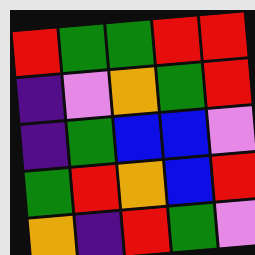[["red", "green", "green", "red", "red"], ["indigo", "violet", "orange", "green", "red"], ["indigo", "green", "blue", "blue", "violet"], ["green", "red", "orange", "blue", "red"], ["orange", "indigo", "red", "green", "violet"]]